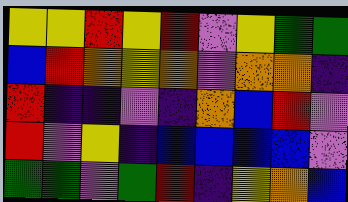[["yellow", "yellow", "red", "yellow", "red", "violet", "yellow", "green", "green"], ["blue", "red", "orange", "yellow", "orange", "violet", "orange", "orange", "indigo"], ["red", "indigo", "indigo", "violet", "indigo", "orange", "blue", "red", "violet"], ["red", "violet", "yellow", "indigo", "blue", "blue", "blue", "blue", "violet"], ["green", "green", "violet", "green", "red", "indigo", "yellow", "orange", "blue"]]